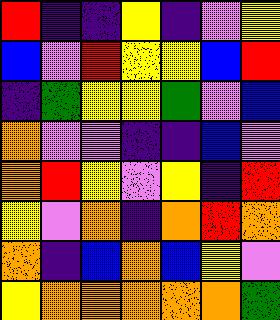[["red", "indigo", "indigo", "yellow", "indigo", "violet", "yellow"], ["blue", "violet", "red", "yellow", "yellow", "blue", "red"], ["indigo", "green", "yellow", "yellow", "green", "violet", "blue"], ["orange", "violet", "violet", "indigo", "indigo", "blue", "violet"], ["orange", "red", "yellow", "violet", "yellow", "indigo", "red"], ["yellow", "violet", "orange", "indigo", "orange", "red", "orange"], ["orange", "indigo", "blue", "orange", "blue", "yellow", "violet"], ["yellow", "orange", "orange", "orange", "orange", "orange", "green"]]